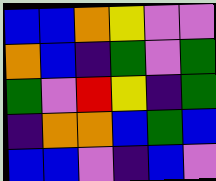[["blue", "blue", "orange", "yellow", "violet", "violet"], ["orange", "blue", "indigo", "green", "violet", "green"], ["green", "violet", "red", "yellow", "indigo", "green"], ["indigo", "orange", "orange", "blue", "green", "blue"], ["blue", "blue", "violet", "indigo", "blue", "violet"]]